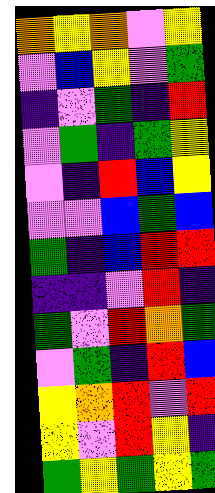[["orange", "yellow", "orange", "violet", "yellow"], ["violet", "blue", "yellow", "violet", "green"], ["indigo", "violet", "green", "indigo", "red"], ["violet", "green", "indigo", "green", "yellow"], ["violet", "indigo", "red", "blue", "yellow"], ["violet", "violet", "blue", "green", "blue"], ["green", "indigo", "blue", "red", "red"], ["indigo", "indigo", "violet", "red", "indigo"], ["green", "violet", "red", "orange", "green"], ["violet", "green", "indigo", "red", "blue"], ["yellow", "orange", "red", "violet", "red"], ["yellow", "violet", "red", "yellow", "indigo"], ["green", "yellow", "green", "yellow", "green"]]